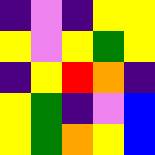[["indigo", "violet", "indigo", "yellow", "yellow"], ["yellow", "violet", "yellow", "green", "yellow"], ["indigo", "yellow", "red", "orange", "indigo"], ["yellow", "green", "indigo", "violet", "blue"], ["yellow", "green", "orange", "yellow", "blue"]]